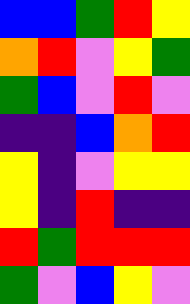[["blue", "blue", "green", "red", "yellow"], ["orange", "red", "violet", "yellow", "green"], ["green", "blue", "violet", "red", "violet"], ["indigo", "indigo", "blue", "orange", "red"], ["yellow", "indigo", "violet", "yellow", "yellow"], ["yellow", "indigo", "red", "indigo", "indigo"], ["red", "green", "red", "red", "red"], ["green", "violet", "blue", "yellow", "violet"]]